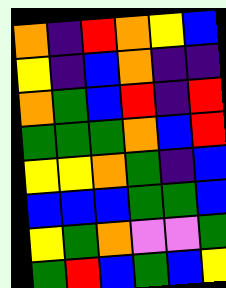[["orange", "indigo", "red", "orange", "yellow", "blue"], ["yellow", "indigo", "blue", "orange", "indigo", "indigo"], ["orange", "green", "blue", "red", "indigo", "red"], ["green", "green", "green", "orange", "blue", "red"], ["yellow", "yellow", "orange", "green", "indigo", "blue"], ["blue", "blue", "blue", "green", "green", "blue"], ["yellow", "green", "orange", "violet", "violet", "green"], ["green", "red", "blue", "green", "blue", "yellow"]]